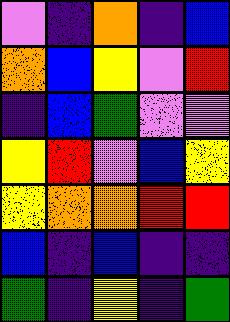[["violet", "indigo", "orange", "indigo", "blue"], ["orange", "blue", "yellow", "violet", "red"], ["indigo", "blue", "green", "violet", "violet"], ["yellow", "red", "violet", "blue", "yellow"], ["yellow", "orange", "orange", "red", "red"], ["blue", "indigo", "blue", "indigo", "indigo"], ["green", "indigo", "yellow", "indigo", "green"]]